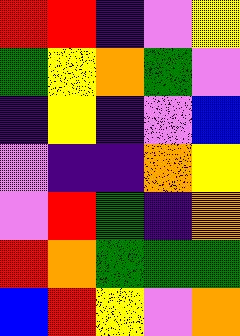[["red", "red", "indigo", "violet", "yellow"], ["green", "yellow", "orange", "green", "violet"], ["indigo", "yellow", "indigo", "violet", "blue"], ["violet", "indigo", "indigo", "orange", "yellow"], ["violet", "red", "green", "indigo", "orange"], ["red", "orange", "green", "green", "green"], ["blue", "red", "yellow", "violet", "orange"]]